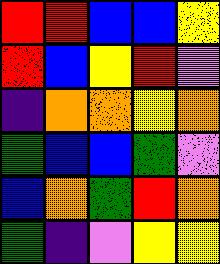[["red", "red", "blue", "blue", "yellow"], ["red", "blue", "yellow", "red", "violet"], ["indigo", "orange", "orange", "yellow", "orange"], ["green", "blue", "blue", "green", "violet"], ["blue", "orange", "green", "red", "orange"], ["green", "indigo", "violet", "yellow", "yellow"]]